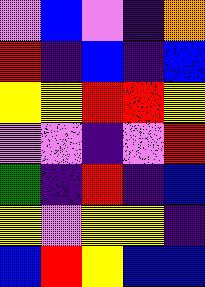[["violet", "blue", "violet", "indigo", "orange"], ["red", "indigo", "blue", "indigo", "blue"], ["yellow", "yellow", "red", "red", "yellow"], ["violet", "violet", "indigo", "violet", "red"], ["green", "indigo", "red", "indigo", "blue"], ["yellow", "violet", "yellow", "yellow", "indigo"], ["blue", "red", "yellow", "blue", "blue"]]